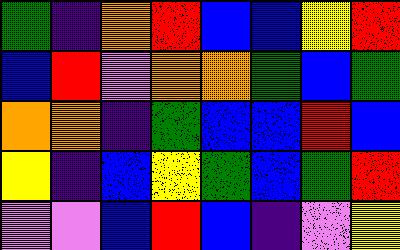[["green", "indigo", "orange", "red", "blue", "blue", "yellow", "red"], ["blue", "red", "violet", "orange", "orange", "green", "blue", "green"], ["orange", "orange", "indigo", "green", "blue", "blue", "red", "blue"], ["yellow", "indigo", "blue", "yellow", "green", "blue", "green", "red"], ["violet", "violet", "blue", "red", "blue", "indigo", "violet", "yellow"]]